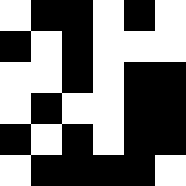[["white", "black", "black", "white", "black", "white"], ["black", "white", "black", "white", "white", "white"], ["white", "white", "black", "white", "black", "black"], ["white", "black", "white", "white", "black", "black"], ["black", "white", "black", "white", "black", "black"], ["white", "black", "black", "black", "black", "white"]]